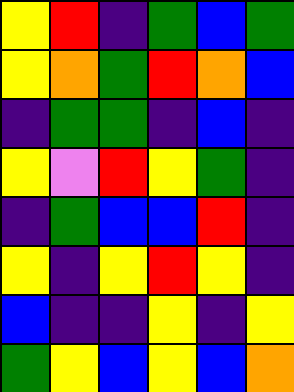[["yellow", "red", "indigo", "green", "blue", "green"], ["yellow", "orange", "green", "red", "orange", "blue"], ["indigo", "green", "green", "indigo", "blue", "indigo"], ["yellow", "violet", "red", "yellow", "green", "indigo"], ["indigo", "green", "blue", "blue", "red", "indigo"], ["yellow", "indigo", "yellow", "red", "yellow", "indigo"], ["blue", "indigo", "indigo", "yellow", "indigo", "yellow"], ["green", "yellow", "blue", "yellow", "blue", "orange"]]